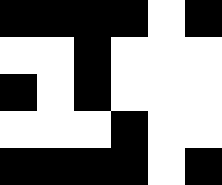[["black", "black", "black", "black", "white", "black"], ["white", "white", "black", "white", "white", "white"], ["black", "white", "black", "white", "white", "white"], ["white", "white", "white", "black", "white", "white"], ["black", "black", "black", "black", "white", "black"]]